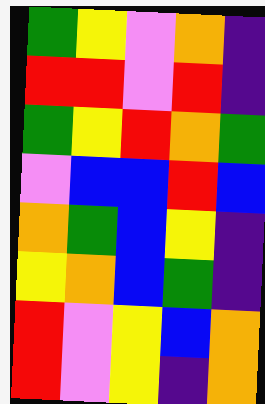[["green", "yellow", "violet", "orange", "indigo"], ["red", "red", "violet", "red", "indigo"], ["green", "yellow", "red", "orange", "green"], ["violet", "blue", "blue", "red", "blue"], ["orange", "green", "blue", "yellow", "indigo"], ["yellow", "orange", "blue", "green", "indigo"], ["red", "violet", "yellow", "blue", "orange"], ["red", "violet", "yellow", "indigo", "orange"]]